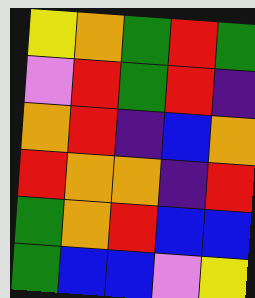[["yellow", "orange", "green", "red", "green"], ["violet", "red", "green", "red", "indigo"], ["orange", "red", "indigo", "blue", "orange"], ["red", "orange", "orange", "indigo", "red"], ["green", "orange", "red", "blue", "blue"], ["green", "blue", "blue", "violet", "yellow"]]